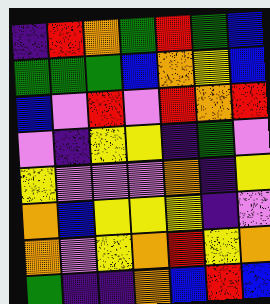[["indigo", "red", "orange", "green", "red", "green", "blue"], ["green", "green", "green", "blue", "orange", "yellow", "blue"], ["blue", "violet", "red", "violet", "red", "orange", "red"], ["violet", "indigo", "yellow", "yellow", "indigo", "green", "violet"], ["yellow", "violet", "violet", "violet", "orange", "indigo", "yellow"], ["orange", "blue", "yellow", "yellow", "yellow", "indigo", "violet"], ["orange", "violet", "yellow", "orange", "red", "yellow", "orange"], ["green", "indigo", "indigo", "orange", "blue", "red", "blue"]]